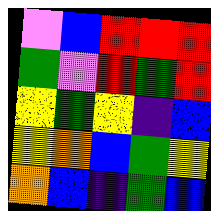[["violet", "blue", "red", "red", "red"], ["green", "violet", "red", "green", "red"], ["yellow", "green", "yellow", "indigo", "blue"], ["yellow", "orange", "blue", "green", "yellow"], ["orange", "blue", "indigo", "green", "blue"]]